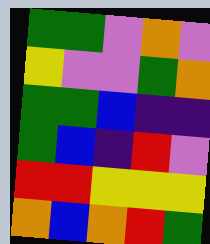[["green", "green", "violet", "orange", "violet"], ["yellow", "violet", "violet", "green", "orange"], ["green", "green", "blue", "indigo", "indigo"], ["green", "blue", "indigo", "red", "violet"], ["red", "red", "yellow", "yellow", "yellow"], ["orange", "blue", "orange", "red", "green"]]